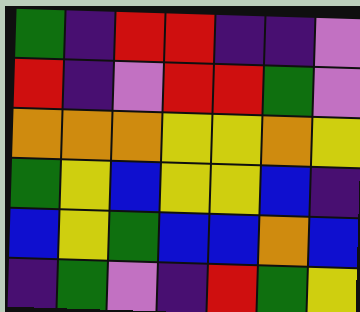[["green", "indigo", "red", "red", "indigo", "indigo", "violet"], ["red", "indigo", "violet", "red", "red", "green", "violet"], ["orange", "orange", "orange", "yellow", "yellow", "orange", "yellow"], ["green", "yellow", "blue", "yellow", "yellow", "blue", "indigo"], ["blue", "yellow", "green", "blue", "blue", "orange", "blue"], ["indigo", "green", "violet", "indigo", "red", "green", "yellow"]]